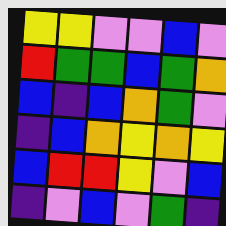[["yellow", "yellow", "violet", "violet", "blue", "violet"], ["red", "green", "green", "blue", "green", "orange"], ["blue", "indigo", "blue", "orange", "green", "violet"], ["indigo", "blue", "orange", "yellow", "orange", "yellow"], ["blue", "red", "red", "yellow", "violet", "blue"], ["indigo", "violet", "blue", "violet", "green", "indigo"]]